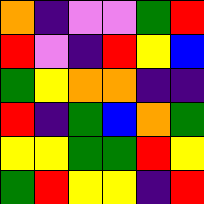[["orange", "indigo", "violet", "violet", "green", "red"], ["red", "violet", "indigo", "red", "yellow", "blue"], ["green", "yellow", "orange", "orange", "indigo", "indigo"], ["red", "indigo", "green", "blue", "orange", "green"], ["yellow", "yellow", "green", "green", "red", "yellow"], ["green", "red", "yellow", "yellow", "indigo", "red"]]